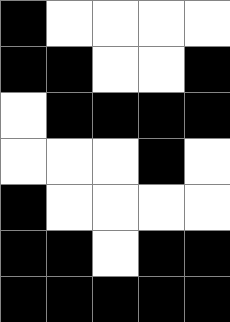[["black", "white", "white", "white", "white"], ["black", "black", "white", "white", "black"], ["white", "black", "black", "black", "black"], ["white", "white", "white", "black", "white"], ["black", "white", "white", "white", "white"], ["black", "black", "white", "black", "black"], ["black", "black", "black", "black", "black"]]